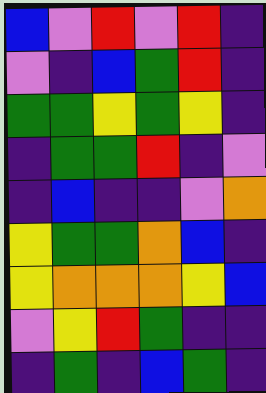[["blue", "violet", "red", "violet", "red", "indigo"], ["violet", "indigo", "blue", "green", "red", "indigo"], ["green", "green", "yellow", "green", "yellow", "indigo"], ["indigo", "green", "green", "red", "indigo", "violet"], ["indigo", "blue", "indigo", "indigo", "violet", "orange"], ["yellow", "green", "green", "orange", "blue", "indigo"], ["yellow", "orange", "orange", "orange", "yellow", "blue"], ["violet", "yellow", "red", "green", "indigo", "indigo"], ["indigo", "green", "indigo", "blue", "green", "indigo"]]